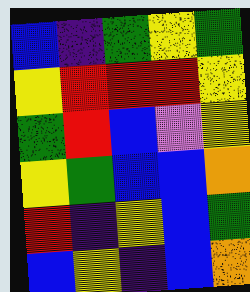[["blue", "indigo", "green", "yellow", "green"], ["yellow", "red", "red", "red", "yellow"], ["green", "red", "blue", "violet", "yellow"], ["yellow", "green", "blue", "blue", "orange"], ["red", "indigo", "yellow", "blue", "green"], ["blue", "yellow", "indigo", "blue", "orange"]]